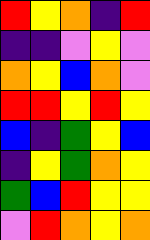[["red", "yellow", "orange", "indigo", "red"], ["indigo", "indigo", "violet", "yellow", "violet"], ["orange", "yellow", "blue", "orange", "violet"], ["red", "red", "yellow", "red", "yellow"], ["blue", "indigo", "green", "yellow", "blue"], ["indigo", "yellow", "green", "orange", "yellow"], ["green", "blue", "red", "yellow", "yellow"], ["violet", "red", "orange", "yellow", "orange"]]